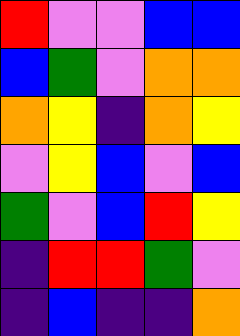[["red", "violet", "violet", "blue", "blue"], ["blue", "green", "violet", "orange", "orange"], ["orange", "yellow", "indigo", "orange", "yellow"], ["violet", "yellow", "blue", "violet", "blue"], ["green", "violet", "blue", "red", "yellow"], ["indigo", "red", "red", "green", "violet"], ["indigo", "blue", "indigo", "indigo", "orange"]]